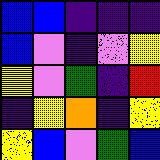[["blue", "blue", "indigo", "indigo", "indigo"], ["blue", "violet", "indigo", "violet", "yellow"], ["yellow", "violet", "green", "indigo", "red"], ["indigo", "yellow", "orange", "indigo", "yellow"], ["yellow", "blue", "violet", "green", "blue"]]